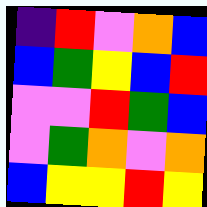[["indigo", "red", "violet", "orange", "blue"], ["blue", "green", "yellow", "blue", "red"], ["violet", "violet", "red", "green", "blue"], ["violet", "green", "orange", "violet", "orange"], ["blue", "yellow", "yellow", "red", "yellow"]]